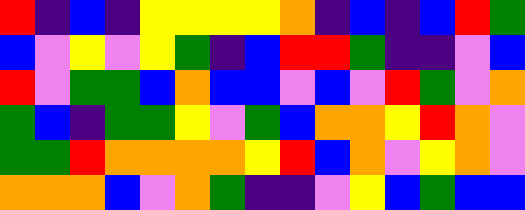[["red", "indigo", "blue", "indigo", "yellow", "yellow", "yellow", "yellow", "orange", "indigo", "blue", "indigo", "blue", "red", "green"], ["blue", "violet", "yellow", "violet", "yellow", "green", "indigo", "blue", "red", "red", "green", "indigo", "indigo", "violet", "blue"], ["red", "violet", "green", "green", "blue", "orange", "blue", "blue", "violet", "blue", "violet", "red", "green", "violet", "orange"], ["green", "blue", "indigo", "green", "green", "yellow", "violet", "green", "blue", "orange", "orange", "yellow", "red", "orange", "violet"], ["green", "green", "red", "orange", "orange", "orange", "orange", "yellow", "red", "blue", "orange", "violet", "yellow", "orange", "violet"], ["orange", "orange", "orange", "blue", "violet", "orange", "green", "indigo", "indigo", "violet", "yellow", "blue", "green", "blue", "blue"]]